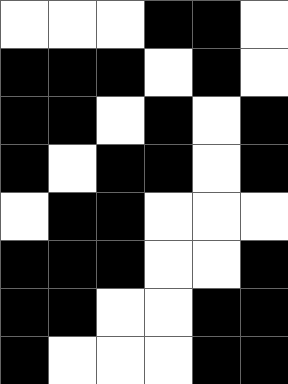[["white", "white", "white", "black", "black", "white"], ["black", "black", "black", "white", "black", "white"], ["black", "black", "white", "black", "white", "black"], ["black", "white", "black", "black", "white", "black"], ["white", "black", "black", "white", "white", "white"], ["black", "black", "black", "white", "white", "black"], ["black", "black", "white", "white", "black", "black"], ["black", "white", "white", "white", "black", "black"]]